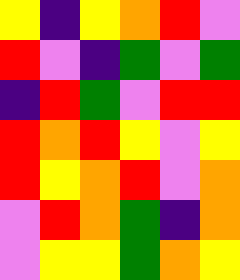[["yellow", "indigo", "yellow", "orange", "red", "violet"], ["red", "violet", "indigo", "green", "violet", "green"], ["indigo", "red", "green", "violet", "red", "red"], ["red", "orange", "red", "yellow", "violet", "yellow"], ["red", "yellow", "orange", "red", "violet", "orange"], ["violet", "red", "orange", "green", "indigo", "orange"], ["violet", "yellow", "yellow", "green", "orange", "yellow"]]